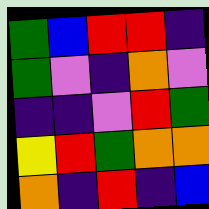[["green", "blue", "red", "red", "indigo"], ["green", "violet", "indigo", "orange", "violet"], ["indigo", "indigo", "violet", "red", "green"], ["yellow", "red", "green", "orange", "orange"], ["orange", "indigo", "red", "indigo", "blue"]]